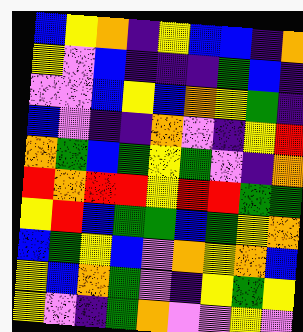[["blue", "yellow", "orange", "indigo", "yellow", "blue", "blue", "indigo", "orange"], ["yellow", "violet", "blue", "indigo", "indigo", "indigo", "green", "blue", "indigo"], ["violet", "violet", "blue", "yellow", "blue", "orange", "yellow", "green", "indigo"], ["blue", "violet", "indigo", "indigo", "orange", "violet", "indigo", "yellow", "red"], ["orange", "green", "blue", "green", "yellow", "green", "violet", "indigo", "orange"], ["red", "orange", "red", "red", "yellow", "red", "red", "green", "green"], ["yellow", "red", "blue", "green", "green", "blue", "green", "yellow", "orange"], ["blue", "green", "yellow", "blue", "violet", "orange", "yellow", "orange", "blue"], ["yellow", "blue", "orange", "green", "violet", "indigo", "yellow", "green", "yellow"], ["yellow", "violet", "indigo", "green", "orange", "violet", "violet", "yellow", "violet"]]